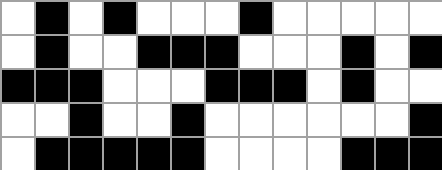[["white", "black", "white", "black", "white", "white", "white", "black", "white", "white", "white", "white", "white"], ["white", "black", "white", "white", "black", "black", "black", "white", "white", "white", "black", "white", "black"], ["black", "black", "black", "white", "white", "white", "black", "black", "black", "white", "black", "white", "white"], ["white", "white", "black", "white", "white", "black", "white", "white", "white", "white", "white", "white", "black"], ["white", "black", "black", "black", "black", "black", "white", "white", "white", "white", "black", "black", "black"]]